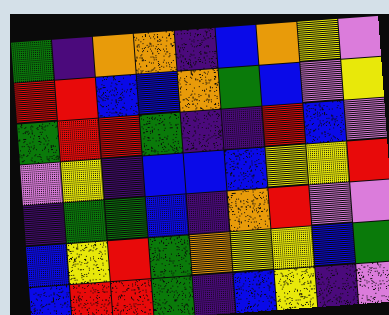[["green", "indigo", "orange", "orange", "indigo", "blue", "orange", "yellow", "violet"], ["red", "red", "blue", "blue", "orange", "green", "blue", "violet", "yellow"], ["green", "red", "red", "green", "indigo", "indigo", "red", "blue", "violet"], ["violet", "yellow", "indigo", "blue", "blue", "blue", "yellow", "yellow", "red"], ["indigo", "green", "green", "blue", "indigo", "orange", "red", "violet", "violet"], ["blue", "yellow", "red", "green", "orange", "yellow", "yellow", "blue", "green"], ["blue", "red", "red", "green", "indigo", "blue", "yellow", "indigo", "violet"]]